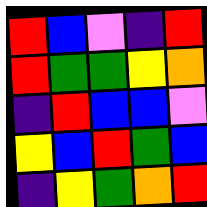[["red", "blue", "violet", "indigo", "red"], ["red", "green", "green", "yellow", "orange"], ["indigo", "red", "blue", "blue", "violet"], ["yellow", "blue", "red", "green", "blue"], ["indigo", "yellow", "green", "orange", "red"]]